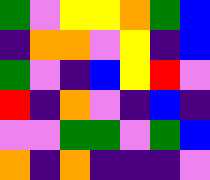[["green", "violet", "yellow", "yellow", "orange", "green", "blue"], ["indigo", "orange", "orange", "violet", "yellow", "indigo", "blue"], ["green", "violet", "indigo", "blue", "yellow", "red", "violet"], ["red", "indigo", "orange", "violet", "indigo", "blue", "indigo"], ["violet", "violet", "green", "green", "violet", "green", "blue"], ["orange", "indigo", "orange", "indigo", "indigo", "indigo", "violet"]]